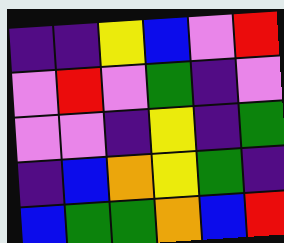[["indigo", "indigo", "yellow", "blue", "violet", "red"], ["violet", "red", "violet", "green", "indigo", "violet"], ["violet", "violet", "indigo", "yellow", "indigo", "green"], ["indigo", "blue", "orange", "yellow", "green", "indigo"], ["blue", "green", "green", "orange", "blue", "red"]]